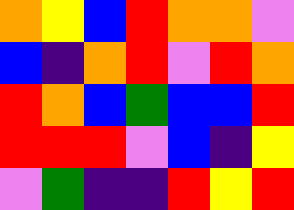[["orange", "yellow", "blue", "red", "orange", "orange", "violet"], ["blue", "indigo", "orange", "red", "violet", "red", "orange"], ["red", "orange", "blue", "green", "blue", "blue", "red"], ["red", "red", "red", "violet", "blue", "indigo", "yellow"], ["violet", "green", "indigo", "indigo", "red", "yellow", "red"]]